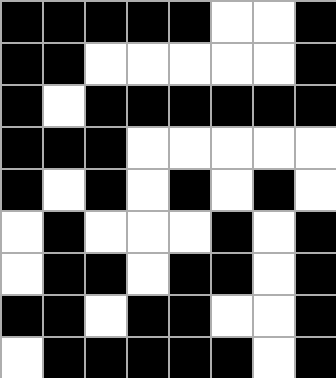[["black", "black", "black", "black", "black", "white", "white", "black"], ["black", "black", "white", "white", "white", "white", "white", "black"], ["black", "white", "black", "black", "black", "black", "black", "black"], ["black", "black", "black", "white", "white", "white", "white", "white"], ["black", "white", "black", "white", "black", "white", "black", "white"], ["white", "black", "white", "white", "white", "black", "white", "black"], ["white", "black", "black", "white", "black", "black", "white", "black"], ["black", "black", "white", "black", "black", "white", "white", "black"], ["white", "black", "black", "black", "black", "black", "white", "black"]]